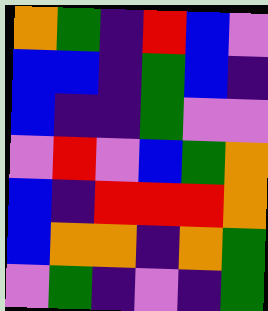[["orange", "green", "indigo", "red", "blue", "violet"], ["blue", "blue", "indigo", "green", "blue", "indigo"], ["blue", "indigo", "indigo", "green", "violet", "violet"], ["violet", "red", "violet", "blue", "green", "orange"], ["blue", "indigo", "red", "red", "red", "orange"], ["blue", "orange", "orange", "indigo", "orange", "green"], ["violet", "green", "indigo", "violet", "indigo", "green"]]